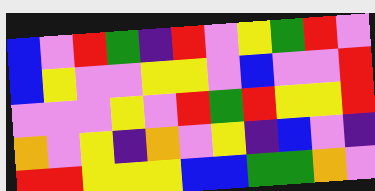[["blue", "violet", "red", "green", "indigo", "red", "violet", "yellow", "green", "red", "violet"], ["blue", "yellow", "violet", "violet", "yellow", "yellow", "violet", "blue", "violet", "violet", "red"], ["violet", "violet", "violet", "yellow", "violet", "red", "green", "red", "yellow", "yellow", "red"], ["orange", "violet", "yellow", "indigo", "orange", "violet", "yellow", "indigo", "blue", "violet", "indigo"], ["red", "red", "yellow", "yellow", "yellow", "blue", "blue", "green", "green", "orange", "violet"]]